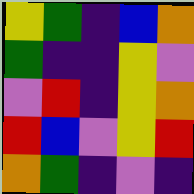[["yellow", "green", "indigo", "blue", "orange"], ["green", "indigo", "indigo", "yellow", "violet"], ["violet", "red", "indigo", "yellow", "orange"], ["red", "blue", "violet", "yellow", "red"], ["orange", "green", "indigo", "violet", "indigo"]]